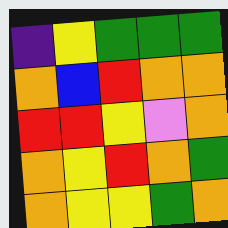[["indigo", "yellow", "green", "green", "green"], ["orange", "blue", "red", "orange", "orange"], ["red", "red", "yellow", "violet", "orange"], ["orange", "yellow", "red", "orange", "green"], ["orange", "yellow", "yellow", "green", "orange"]]